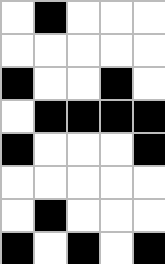[["white", "black", "white", "white", "white"], ["white", "white", "white", "white", "white"], ["black", "white", "white", "black", "white"], ["white", "black", "black", "black", "black"], ["black", "white", "white", "white", "black"], ["white", "white", "white", "white", "white"], ["white", "black", "white", "white", "white"], ["black", "white", "black", "white", "black"]]